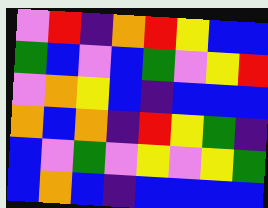[["violet", "red", "indigo", "orange", "red", "yellow", "blue", "blue"], ["green", "blue", "violet", "blue", "green", "violet", "yellow", "red"], ["violet", "orange", "yellow", "blue", "indigo", "blue", "blue", "blue"], ["orange", "blue", "orange", "indigo", "red", "yellow", "green", "indigo"], ["blue", "violet", "green", "violet", "yellow", "violet", "yellow", "green"], ["blue", "orange", "blue", "indigo", "blue", "blue", "blue", "blue"]]